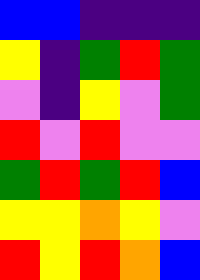[["blue", "blue", "indigo", "indigo", "indigo"], ["yellow", "indigo", "green", "red", "green"], ["violet", "indigo", "yellow", "violet", "green"], ["red", "violet", "red", "violet", "violet"], ["green", "red", "green", "red", "blue"], ["yellow", "yellow", "orange", "yellow", "violet"], ["red", "yellow", "red", "orange", "blue"]]